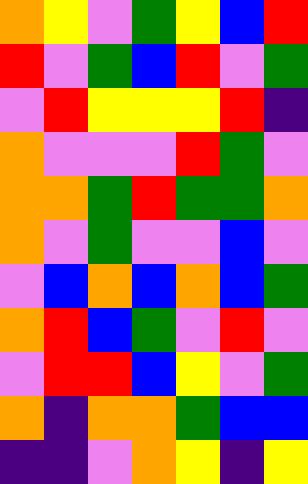[["orange", "yellow", "violet", "green", "yellow", "blue", "red"], ["red", "violet", "green", "blue", "red", "violet", "green"], ["violet", "red", "yellow", "yellow", "yellow", "red", "indigo"], ["orange", "violet", "violet", "violet", "red", "green", "violet"], ["orange", "orange", "green", "red", "green", "green", "orange"], ["orange", "violet", "green", "violet", "violet", "blue", "violet"], ["violet", "blue", "orange", "blue", "orange", "blue", "green"], ["orange", "red", "blue", "green", "violet", "red", "violet"], ["violet", "red", "red", "blue", "yellow", "violet", "green"], ["orange", "indigo", "orange", "orange", "green", "blue", "blue"], ["indigo", "indigo", "violet", "orange", "yellow", "indigo", "yellow"]]